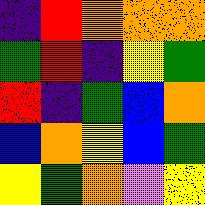[["indigo", "red", "orange", "orange", "orange"], ["green", "red", "indigo", "yellow", "green"], ["red", "indigo", "green", "blue", "orange"], ["blue", "orange", "yellow", "blue", "green"], ["yellow", "green", "orange", "violet", "yellow"]]